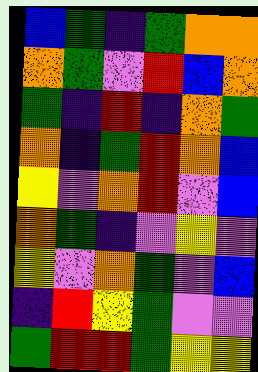[["blue", "green", "indigo", "green", "orange", "orange"], ["orange", "green", "violet", "red", "blue", "orange"], ["green", "indigo", "red", "indigo", "orange", "green"], ["orange", "indigo", "green", "red", "orange", "blue"], ["yellow", "violet", "orange", "red", "violet", "blue"], ["orange", "green", "indigo", "violet", "yellow", "violet"], ["yellow", "violet", "orange", "green", "violet", "blue"], ["indigo", "red", "yellow", "green", "violet", "violet"], ["green", "red", "red", "green", "yellow", "yellow"]]